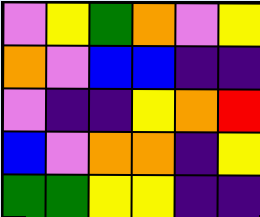[["violet", "yellow", "green", "orange", "violet", "yellow"], ["orange", "violet", "blue", "blue", "indigo", "indigo"], ["violet", "indigo", "indigo", "yellow", "orange", "red"], ["blue", "violet", "orange", "orange", "indigo", "yellow"], ["green", "green", "yellow", "yellow", "indigo", "indigo"]]